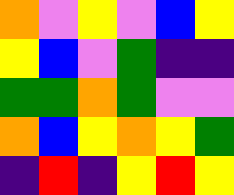[["orange", "violet", "yellow", "violet", "blue", "yellow"], ["yellow", "blue", "violet", "green", "indigo", "indigo"], ["green", "green", "orange", "green", "violet", "violet"], ["orange", "blue", "yellow", "orange", "yellow", "green"], ["indigo", "red", "indigo", "yellow", "red", "yellow"]]